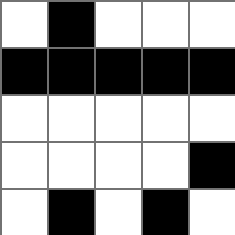[["white", "black", "white", "white", "white"], ["black", "black", "black", "black", "black"], ["white", "white", "white", "white", "white"], ["white", "white", "white", "white", "black"], ["white", "black", "white", "black", "white"]]